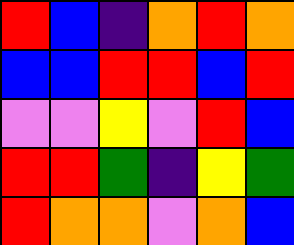[["red", "blue", "indigo", "orange", "red", "orange"], ["blue", "blue", "red", "red", "blue", "red"], ["violet", "violet", "yellow", "violet", "red", "blue"], ["red", "red", "green", "indigo", "yellow", "green"], ["red", "orange", "orange", "violet", "orange", "blue"]]